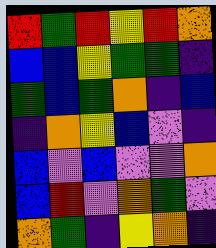[["red", "green", "red", "yellow", "red", "orange"], ["blue", "blue", "yellow", "green", "green", "indigo"], ["green", "blue", "green", "orange", "indigo", "blue"], ["indigo", "orange", "yellow", "blue", "violet", "indigo"], ["blue", "violet", "blue", "violet", "violet", "orange"], ["blue", "red", "violet", "orange", "green", "violet"], ["orange", "green", "indigo", "yellow", "orange", "indigo"]]